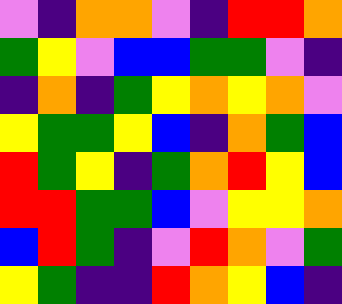[["violet", "indigo", "orange", "orange", "violet", "indigo", "red", "red", "orange"], ["green", "yellow", "violet", "blue", "blue", "green", "green", "violet", "indigo"], ["indigo", "orange", "indigo", "green", "yellow", "orange", "yellow", "orange", "violet"], ["yellow", "green", "green", "yellow", "blue", "indigo", "orange", "green", "blue"], ["red", "green", "yellow", "indigo", "green", "orange", "red", "yellow", "blue"], ["red", "red", "green", "green", "blue", "violet", "yellow", "yellow", "orange"], ["blue", "red", "green", "indigo", "violet", "red", "orange", "violet", "green"], ["yellow", "green", "indigo", "indigo", "red", "orange", "yellow", "blue", "indigo"]]